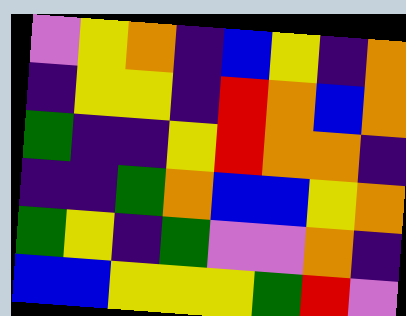[["violet", "yellow", "orange", "indigo", "blue", "yellow", "indigo", "orange"], ["indigo", "yellow", "yellow", "indigo", "red", "orange", "blue", "orange"], ["green", "indigo", "indigo", "yellow", "red", "orange", "orange", "indigo"], ["indigo", "indigo", "green", "orange", "blue", "blue", "yellow", "orange"], ["green", "yellow", "indigo", "green", "violet", "violet", "orange", "indigo"], ["blue", "blue", "yellow", "yellow", "yellow", "green", "red", "violet"]]